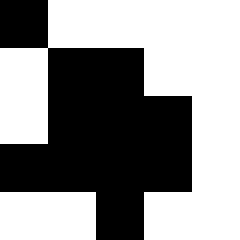[["black", "white", "white", "white", "white"], ["white", "black", "black", "white", "white"], ["white", "black", "black", "black", "white"], ["black", "black", "black", "black", "white"], ["white", "white", "black", "white", "white"]]